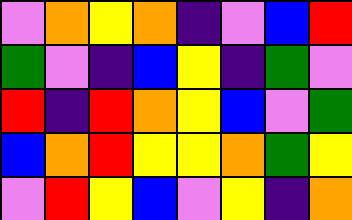[["violet", "orange", "yellow", "orange", "indigo", "violet", "blue", "red"], ["green", "violet", "indigo", "blue", "yellow", "indigo", "green", "violet"], ["red", "indigo", "red", "orange", "yellow", "blue", "violet", "green"], ["blue", "orange", "red", "yellow", "yellow", "orange", "green", "yellow"], ["violet", "red", "yellow", "blue", "violet", "yellow", "indigo", "orange"]]